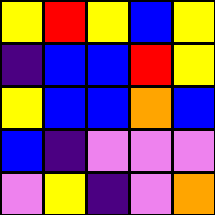[["yellow", "red", "yellow", "blue", "yellow"], ["indigo", "blue", "blue", "red", "yellow"], ["yellow", "blue", "blue", "orange", "blue"], ["blue", "indigo", "violet", "violet", "violet"], ["violet", "yellow", "indigo", "violet", "orange"]]